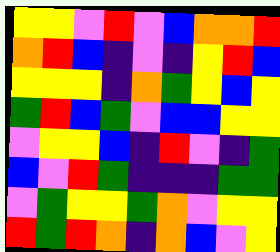[["yellow", "yellow", "violet", "red", "violet", "blue", "orange", "orange", "red"], ["orange", "red", "blue", "indigo", "violet", "indigo", "yellow", "red", "blue"], ["yellow", "yellow", "yellow", "indigo", "orange", "green", "yellow", "blue", "yellow"], ["green", "red", "blue", "green", "violet", "blue", "blue", "yellow", "yellow"], ["violet", "yellow", "yellow", "blue", "indigo", "red", "violet", "indigo", "green"], ["blue", "violet", "red", "green", "indigo", "indigo", "indigo", "green", "green"], ["violet", "green", "yellow", "yellow", "green", "orange", "violet", "yellow", "yellow"], ["red", "green", "red", "orange", "indigo", "orange", "blue", "violet", "yellow"]]